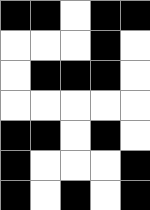[["black", "black", "white", "black", "black"], ["white", "white", "white", "black", "white"], ["white", "black", "black", "black", "white"], ["white", "white", "white", "white", "white"], ["black", "black", "white", "black", "white"], ["black", "white", "white", "white", "black"], ["black", "white", "black", "white", "black"]]